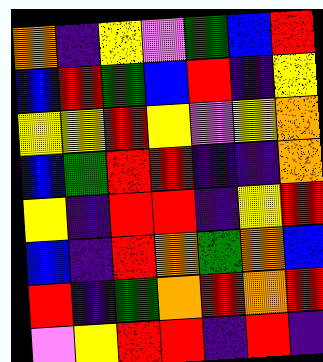[["orange", "indigo", "yellow", "violet", "green", "blue", "red"], ["blue", "red", "green", "blue", "red", "indigo", "yellow"], ["yellow", "yellow", "red", "yellow", "violet", "yellow", "orange"], ["blue", "green", "red", "red", "indigo", "indigo", "orange"], ["yellow", "indigo", "red", "red", "indigo", "yellow", "red"], ["blue", "indigo", "red", "orange", "green", "orange", "blue"], ["red", "indigo", "green", "orange", "red", "orange", "red"], ["violet", "yellow", "red", "red", "indigo", "red", "indigo"]]